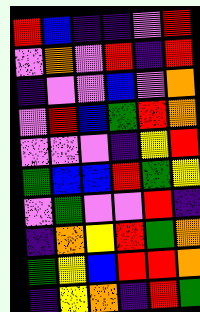[["red", "blue", "indigo", "indigo", "violet", "red"], ["violet", "orange", "violet", "red", "indigo", "red"], ["indigo", "violet", "violet", "blue", "violet", "orange"], ["violet", "red", "blue", "green", "red", "orange"], ["violet", "violet", "violet", "indigo", "yellow", "red"], ["green", "blue", "blue", "red", "green", "yellow"], ["violet", "green", "violet", "violet", "red", "indigo"], ["indigo", "orange", "yellow", "red", "green", "orange"], ["green", "yellow", "blue", "red", "red", "orange"], ["indigo", "yellow", "orange", "indigo", "red", "green"]]